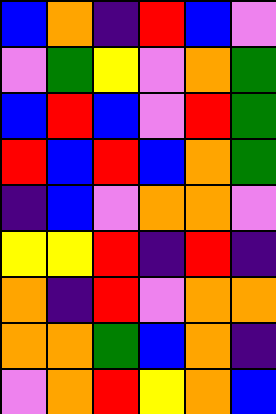[["blue", "orange", "indigo", "red", "blue", "violet"], ["violet", "green", "yellow", "violet", "orange", "green"], ["blue", "red", "blue", "violet", "red", "green"], ["red", "blue", "red", "blue", "orange", "green"], ["indigo", "blue", "violet", "orange", "orange", "violet"], ["yellow", "yellow", "red", "indigo", "red", "indigo"], ["orange", "indigo", "red", "violet", "orange", "orange"], ["orange", "orange", "green", "blue", "orange", "indigo"], ["violet", "orange", "red", "yellow", "orange", "blue"]]